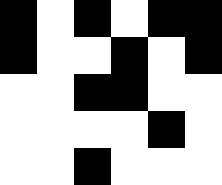[["black", "white", "black", "white", "black", "black"], ["black", "white", "white", "black", "white", "black"], ["white", "white", "black", "black", "white", "white"], ["white", "white", "white", "white", "black", "white"], ["white", "white", "black", "white", "white", "white"]]